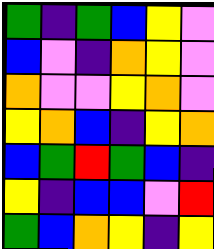[["green", "indigo", "green", "blue", "yellow", "violet"], ["blue", "violet", "indigo", "orange", "yellow", "violet"], ["orange", "violet", "violet", "yellow", "orange", "violet"], ["yellow", "orange", "blue", "indigo", "yellow", "orange"], ["blue", "green", "red", "green", "blue", "indigo"], ["yellow", "indigo", "blue", "blue", "violet", "red"], ["green", "blue", "orange", "yellow", "indigo", "yellow"]]